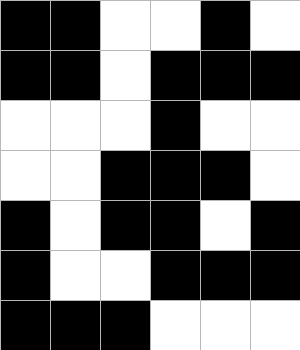[["black", "black", "white", "white", "black", "white"], ["black", "black", "white", "black", "black", "black"], ["white", "white", "white", "black", "white", "white"], ["white", "white", "black", "black", "black", "white"], ["black", "white", "black", "black", "white", "black"], ["black", "white", "white", "black", "black", "black"], ["black", "black", "black", "white", "white", "white"]]